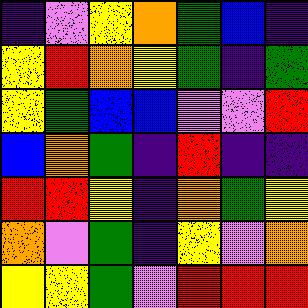[["indigo", "violet", "yellow", "orange", "green", "blue", "indigo"], ["yellow", "red", "orange", "yellow", "green", "indigo", "green"], ["yellow", "green", "blue", "blue", "violet", "violet", "red"], ["blue", "orange", "green", "indigo", "red", "indigo", "indigo"], ["red", "red", "yellow", "indigo", "orange", "green", "yellow"], ["orange", "violet", "green", "indigo", "yellow", "violet", "orange"], ["yellow", "yellow", "green", "violet", "red", "red", "red"]]